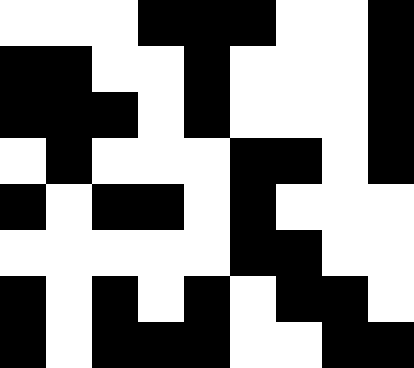[["white", "white", "white", "black", "black", "black", "white", "white", "black"], ["black", "black", "white", "white", "black", "white", "white", "white", "black"], ["black", "black", "black", "white", "black", "white", "white", "white", "black"], ["white", "black", "white", "white", "white", "black", "black", "white", "black"], ["black", "white", "black", "black", "white", "black", "white", "white", "white"], ["white", "white", "white", "white", "white", "black", "black", "white", "white"], ["black", "white", "black", "white", "black", "white", "black", "black", "white"], ["black", "white", "black", "black", "black", "white", "white", "black", "black"]]